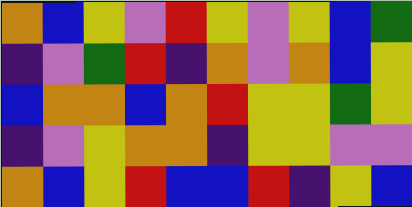[["orange", "blue", "yellow", "violet", "red", "yellow", "violet", "yellow", "blue", "green"], ["indigo", "violet", "green", "red", "indigo", "orange", "violet", "orange", "blue", "yellow"], ["blue", "orange", "orange", "blue", "orange", "red", "yellow", "yellow", "green", "yellow"], ["indigo", "violet", "yellow", "orange", "orange", "indigo", "yellow", "yellow", "violet", "violet"], ["orange", "blue", "yellow", "red", "blue", "blue", "red", "indigo", "yellow", "blue"]]